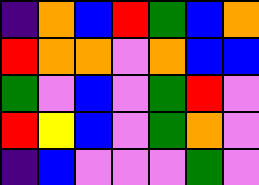[["indigo", "orange", "blue", "red", "green", "blue", "orange"], ["red", "orange", "orange", "violet", "orange", "blue", "blue"], ["green", "violet", "blue", "violet", "green", "red", "violet"], ["red", "yellow", "blue", "violet", "green", "orange", "violet"], ["indigo", "blue", "violet", "violet", "violet", "green", "violet"]]